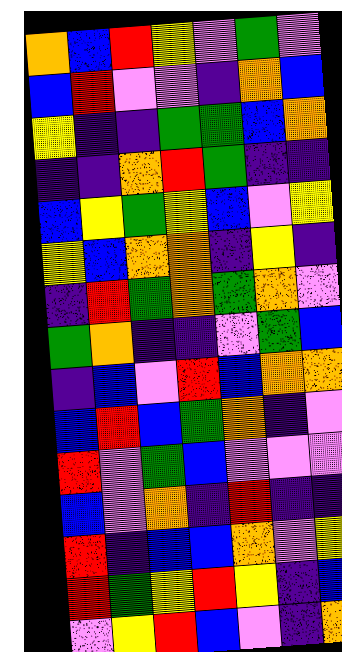[["orange", "blue", "red", "yellow", "violet", "green", "violet"], ["blue", "red", "violet", "violet", "indigo", "orange", "blue"], ["yellow", "indigo", "indigo", "green", "green", "blue", "orange"], ["indigo", "indigo", "orange", "red", "green", "indigo", "indigo"], ["blue", "yellow", "green", "yellow", "blue", "violet", "yellow"], ["yellow", "blue", "orange", "orange", "indigo", "yellow", "indigo"], ["indigo", "red", "green", "orange", "green", "orange", "violet"], ["green", "orange", "indigo", "indigo", "violet", "green", "blue"], ["indigo", "blue", "violet", "red", "blue", "orange", "orange"], ["blue", "red", "blue", "green", "orange", "indigo", "violet"], ["red", "violet", "green", "blue", "violet", "violet", "violet"], ["blue", "violet", "orange", "indigo", "red", "indigo", "indigo"], ["red", "indigo", "blue", "blue", "orange", "violet", "yellow"], ["red", "green", "yellow", "red", "yellow", "indigo", "blue"], ["violet", "yellow", "red", "blue", "violet", "indigo", "orange"]]